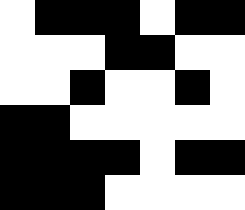[["white", "black", "black", "black", "white", "black", "black"], ["white", "white", "white", "black", "black", "white", "white"], ["white", "white", "black", "white", "white", "black", "white"], ["black", "black", "white", "white", "white", "white", "white"], ["black", "black", "black", "black", "white", "black", "black"], ["black", "black", "black", "white", "white", "white", "white"]]